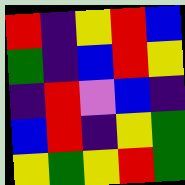[["red", "indigo", "yellow", "red", "blue"], ["green", "indigo", "blue", "red", "yellow"], ["indigo", "red", "violet", "blue", "indigo"], ["blue", "red", "indigo", "yellow", "green"], ["yellow", "green", "yellow", "red", "green"]]